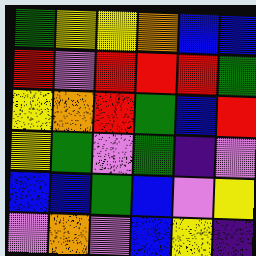[["green", "yellow", "yellow", "orange", "blue", "blue"], ["red", "violet", "red", "red", "red", "green"], ["yellow", "orange", "red", "green", "blue", "red"], ["yellow", "green", "violet", "green", "indigo", "violet"], ["blue", "blue", "green", "blue", "violet", "yellow"], ["violet", "orange", "violet", "blue", "yellow", "indigo"]]